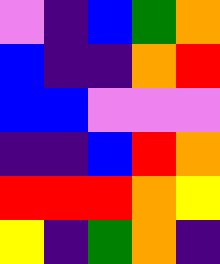[["violet", "indigo", "blue", "green", "orange"], ["blue", "indigo", "indigo", "orange", "red"], ["blue", "blue", "violet", "violet", "violet"], ["indigo", "indigo", "blue", "red", "orange"], ["red", "red", "red", "orange", "yellow"], ["yellow", "indigo", "green", "orange", "indigo"]]